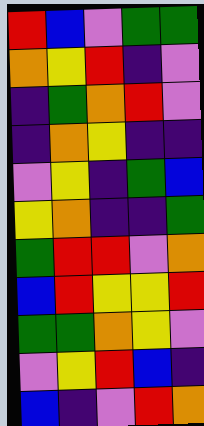[["red", "blue", "violet", "green", "green"], ["orange", "yellow", "red", "indigo", "violet"], ["indigo", "green", "orange", "red", "violet"], ["indigo", "orange", "yellow", "indigo", "indigo"], ["violet", "yellow", "indigo", "green", "blue"], ["yellow", "orange", "indigo", "indigo", "green"], ["green", "red", "red", "violet", "orange"], ["blue", "red", "yellow", "yellow", "red"], ["green", "green", "orange", "yellow", "violet"], ["violet", "yellow", "red", "blue", "indigo"], ["blue", "indigo", "violet", "red", "orange"]]